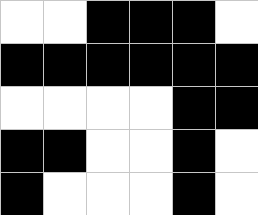[["white", "white", "black", "black", "black", "white"], ["black", "black", "black", "black", "black", "black"], ["white", "white", "white", "white", "black", "black"], ["black", "black", "white", "white", "black", "white"], ["black", "white", "white", "white", "black", "white"]]